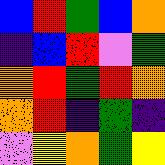[["blue", "red", "green", "blue", "orange"], ["indigo", "blue", "red", "violet", "green"], ["orange", "red", "green", "red", "orange"], ["orange", "red", "indigo", "green", "indigo"], ["violet", "yellow", "orange", "green", "yellow"]]